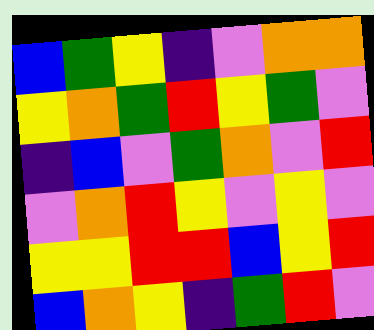[["blue", "green", "yellow", "indigo", "violet", "orange", "orange"], ["yellow", "orange", "green", "red", "yellow", "green", "violet"], ["indigo", "blue", "violet", "green", "orange", "violet", "red"], ["violet", "orange", "red", "yellow", "violet", "yellow", "violet"], ["yellow", "yellow", "red", "red", "blue", "yellow", "red"], ["blue", "orange", "yellow", "indigo", "green", "red", "violet"]]